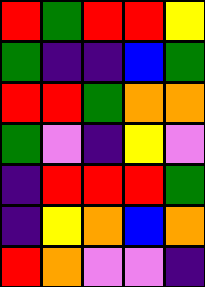[["red", "green", "red", "red", "yellow"], ["green", "indigo", "indigo", "blue", "green"], ["red", "red", "green", "orange", "orange"], ["green", "violet", "indigo", "yellow", "violet"], ["indigo", "red", "red", "red", "green"], ["indigo", "yellow", "orange", "blue", "orange"], ["red", "orange", "violet", "violet", "indigo"]]